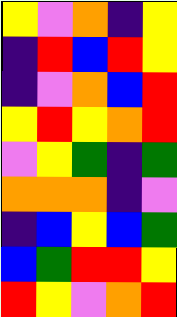[["yellow", "violet", "orange", "indigo", "yellow"], ["indigo", "red", "blue", "red", "yellow"], ["indigo", "violet", "orange", "blue", "red"], ["yellow", "red", "yellow", "orange", "red"], ["violet", "yellow", "green", "indigo", "green"], ["orange", "orange", "orange", "indigo", "violet"], ["indigo", "blue", "yellow", "blue", "green"], ["blue", "green", "red", "red", "yellow"], ["red", "yellow", "violet", "orange", "red"]]